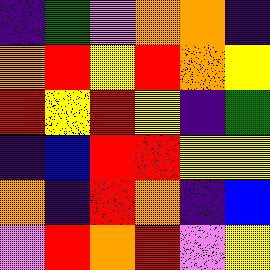[["indigo", "green", "violet", "orange", "orange", "indigo"], ["orange", "red", "yellow", "red", "orange", "yellow"], ["red", "yellow", "red", "yellow", "indigo", "green"], ["indigo", "blue", "red", "red", "yellow", "yellow"], ["orange", "indigo", "red", "orange", "indigo", "blue"], ["violet", "red", "orange", "red", "violet", "yellow"]]